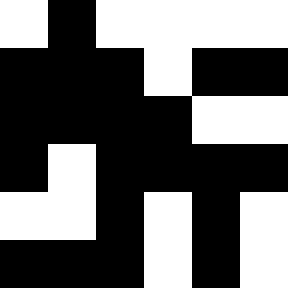[["white", "black", "white", "white", "white", "white"], ["black", "black", "black", "white", "black", "black"], ["black", "black", "black", "black", "white", "white"], ["black", "white", "black", "black", "black", "black"], ["white", "white", "black", "white", "black", "white"], ["black", "black", "black", "white", "black", "white"]]